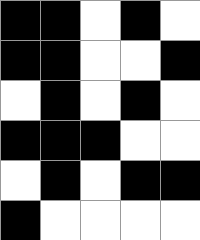[["black", "black", "white", "black", "white"], ["black", "black", "white", "white", "black"], ["white", "black", "white", "black", "white"], ["black", "black", "black", "white", "white"], ["white", "black", "white", "black", "black"], ["black", "white", "white", "white", "white"]]